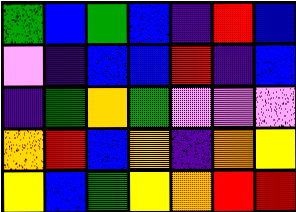[["green", "blue", "green", "blue", "indigo", "red", "blue"], ["violet", "indigo", "blue", "blue", "red", "indigo", "blue"], ["indigo", "green", "orange", "green", "violet", "violet", "violet"], ["orange", "red", "blue", "orange", "indigo", "orange", "yellow"], ["yellow", "blue", "green", "yellow", "orange", "red", "red"]]